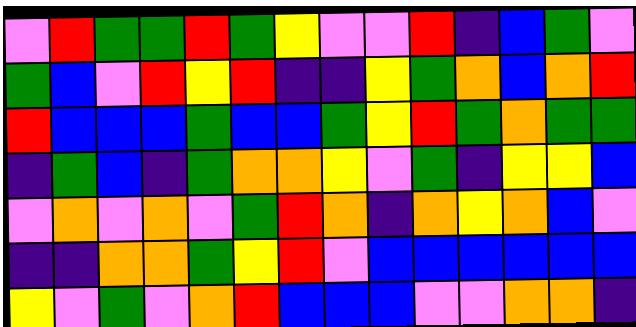[["violet", "red", "green", "green", "red", "green", "yellow", "violet", "violet", "red", "indigo", "blue", "green", "violet"], ["green", "blue", "violet", "red", "yellow", "red", "indigo", "indigo", "yellow", "green", "orange", "blue", "orange", "red"], ["red", "blue", "blue", "blue", "green", "blue", "blue", "green", "yellow", "red", "green", "orange", "green", "green"], ["indigo", "green", "blue", "indigo", "green", "orange", "orange", "yellow", "violet", "green", "indigo", "yellow", "yellow", "blue"], ["violet", "orange", "violet", "orange", "violet", "green", "red", "orange", "indigo", "orange", "yellow", "orange", "blue", "violet"], ["indigo", "indigo", "orange", "orange", "green", "yellow", "red", "violet", "blue", "blue", "blue", "blue", "blue", "blue"], ["yellow", "violet", "green", "violet", "orange", "red", "blue", "blue", "blue", "violet", "violet", "orange", "orange", "indigo"]]